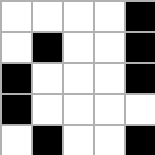[["white", "white", "white", "white", "black"], ["white", "black", "white", "white", "black"], ["black", "white", "white", "white", "black"], ["black", "white", "white", "white", "white"], ["white", "black", "white", "white", "black"]]